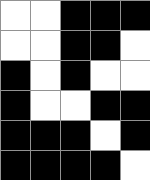[["white", "white", "black", "black", "black"], ["white", "white", "black", "black", "white"], ["black", "white", "black", "white", "white"], ["black", "white", "white", "black", "black"], ["black", "black", "black", "white", "black"], ["black", "black", "black", "black", "white"]]